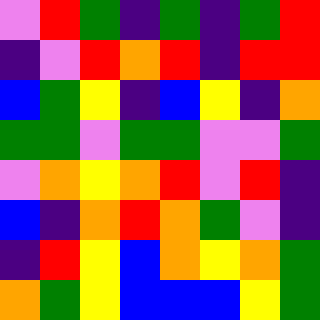[["violet", "red", "green", "indigo", "green", "indigo", "green", "red"], ["indigo", "violet", "red", "orange", "red", "indigo", "red", "red"], ["blue", "green", "yellow", "indigo", "blue", "yellow", "indigo", "orange"], ["green", "green", "violet", "green", "green", "violet", "violet", "green"], ["violet", "orange", "yellow", "orange", "red", "violet", "red", "indigo"], ["blue", "indigo", "orange", "red", "orange", "green", "violet", "indigo"], ["indigo", "red", "yellow", "blue", "orange", "yellow", "orange", "green"], ["orange", "green", "yellow", "blue", "blue", "blue", "yellow", "green"]]